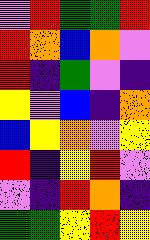[["violet", "red", "green", "green", "red"], ["red", "orange", "blue", "orange", "violet"], ["red", "indigo", "green", "violet", "indigo"], ["yellow", "violet", "blue", "indigo", "orange"], ["blue", "yellow", "orange", "violet", "yellow"], ["red", "indigo", "yellow", "red", "violet"], ["violet", "indigo", "red", "orange", "indigo"], ["green", "green", "yellow", "red", "yellow"]]